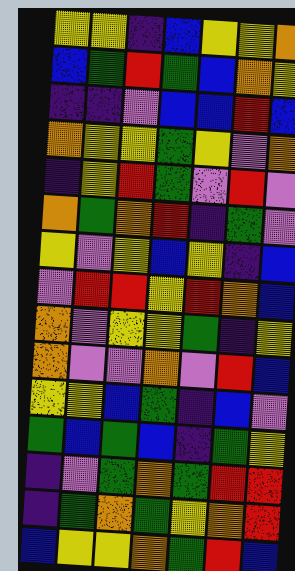[["yellow", "yellow", "indigo", "blue", "yellow", "yellow", "orange"], ["blue", "green", "red", "green", "blue", "orange", "yellow"], ["indigo", "indigo", "violet", "blue", "blue", "red", "blue"], ["orange", "yellow", "yellow", "green", "yellow", "violet", "orange"], ["indigo", "yellow", "red", "green", "violet", "red", "violet"], ["orange", "green", "orange", "red", "indigo", "green", "violet"], ["yellow", "violet", "yellow", "blue", "yellow", "indigo", "blue"], ["violet", "red", "red", "yellow", "red", "orange", "blue"], ["orange", "violet", "yellow", "yellow", "green", "indigo", "yellow"], ["orange", "violet", "violet", "orange", "violet", "red", "blue"], ["yellow", "yellow", "blue", "green", "indigo", "blue", "violet"], ["green", "blue", "green", "blue", "indigo", "green", "yellow"], ["indigo", "violet", "green", "orange", "green", "red", "red"], ["indigo", "green", "orange", "green", "yellow", "orange", "red"], ["blue", "yellow", "yellow", "orange", "green", "red", "blue"]]